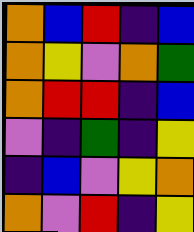[["orange", "blue", "red", "indigo", "blue"], ["orange", "yellow", "violet", "orange", "green"], ["orange", "red", "red", "indigo", "blue"], ["violet", "indigo", "green", "indigo", "yellow"], ["indigo", "blue", "violet", "yellow", "orange"], ["orange", "violet", "red", "indigo", "yellow"]]